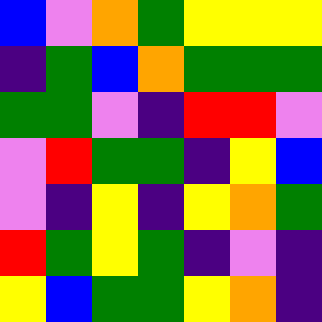[["blue", "violet", "orange", "green", "yellow", "yellow", "yellow"], ["indigo", "green", "blue", "orange", "green", "green", "green"], ["green", "green", "violet", "indigo", "red", "red", "violet"], ["violet", "red", "green", "green", "indigo", "yellow", "blue"], ["violet", "indigo", "yellow", "indigo", "yellow", "orange", "green"], ["red", "green", "yellow", "green", "indigo", "violet", "indigo"], ["yellow", "blue", "green", "green", "yellow", "orange", "indigo"]]